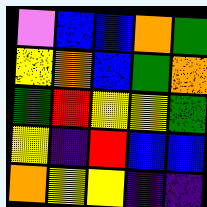[["violet", "blue", "blue", "orange", "green"], ["yellow", "orange", "blue", "green", "orange"], ["green", "red", "yellow", "yellow", "green"], ["yellow", "indigo", "red", "blue", "blue"], ["orange", "yellow", "yellow", "indigo", "indigo"]]